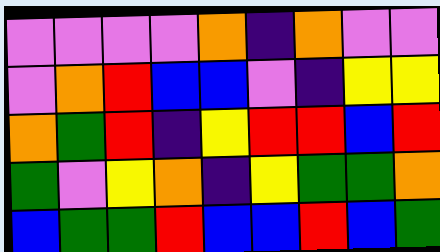[["violet", "violet", "violet", "violet", "orange", "indigo", "orange", "violet", "violet"], ["violet", "orange", "red", "blue", "blue", "violet", "indigo", "yellow", "yellow"], ["orange", "green", "red", "indigo", "yellow", "red", "red", "blue", "red"], ["green", "violet", "yellow", "orange", "indigo", "yellow", "green", "green", "orange"], ["blue", "green", "green", "red", "blue", "blue", "red", "blue", "green"]]